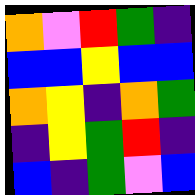[["orange", "violet", "red", "green", "indigo"], ["blue", "blue", "yellow", "blue", "blue"], ["orange", "yellow", "indigo", "orange", "green"], ["indigo", "yellow", "green", "red", "indigo"], ["blue", "indigo", "green", "violet", "blue"]]